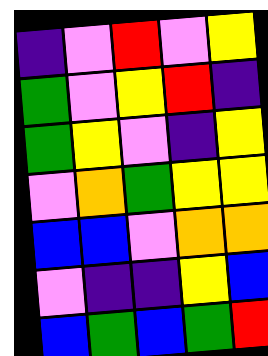[["indigo", "violet", "red", "violet", "yellow"], ["green", "violet", "yellow", "red", "indigo"], ["green", "yellow", "violet", "indigo", "yellow"], ["violet", "orange", "green", "yellow", "yellow"], ["blue", "blue", "violet", "orange", "orange"], ["violet", "indigo", "indigo", "yellow", "blue"], ["blue", "green", "blue", "green", "red"]]